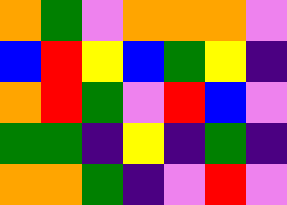[["orange", "green", "violet", "orange", "orange", "orange", "violet"], ["blue", "red", "yellow", "blue", "green", "yellow", "indigo"], ["orange", "red", "green", "violet", "red", "blue", "violet"], ["green", "green", "indigo", "yellow", "indigo", "green", "indigo"], ["orange", "orange", "green", "indigo", "violet", "red", "violet"]]